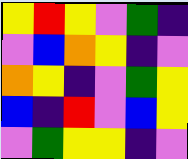[["yellow", "red", "yellow", "violet", "green", "indigo"], ["violet", "blue", "orange", "yellow", "indigo", "violet"], ["orange", "yellow", "indigo", "violet", "green", "yellow"], ["blue", "indigo", "red", "violet", "blue", "yellow"], ["violet", "green", "yellow", "yellow", "indigo", "violet"]]